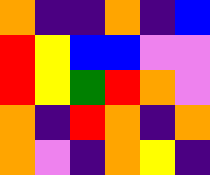[["orange", "indigo", "indigo", "orange", "indigo", "blue"], ["red", "yellow", "blue", "blue", "violet", "violet"], ["red", "yellow", "green", "red", "orange", "violet"], ["orange", "indigo", "red", "orange", "indigo", "orange"], ["orange", "violet", "indigo", "orange", "yellow", "indigo"]]